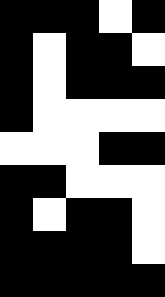[["black", "black", "black", "white", "black"], ["black", "white", "black", "black", "white"], ["black", "white", "black", "black", "black"], ["black", "white", "white", "white", "white"], ["white", "white", "white", "black", "black"], ["black", "black", "white", "white", "white"], ["black", "white", "black", "black", "white"], ["black", "black", "black", "black", "white"], ["black", "black", "black", "black", "black"]]